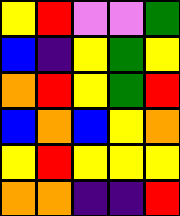[["yellow", "red", "violet", "violet", "green"], ["blue", "indigo", "yellow", "green", "yellow"], ["orange", "red", "yellow", "green", "red"], ["blue", "orange", "blue", "yellow", "orange"], ["yellow", "red", "yellow", "yellow", "yellow"], ["orange", "orange", "indigo", "indigo", "red"]]